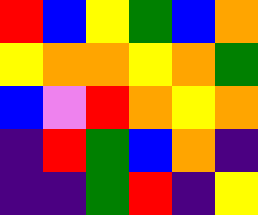[["red", "blue", "yellow", "green", "blue", "orange"], ["yellow", "orange", "orange", "yellow", "orange", "green"], ["blue", "violet", "red", "orange", "yellow", "orange"], ["indigo", "red", "green", "blue", "orange", "indigo"], ["indigo", "indigo", "green", "red", "indigo", "yellow"]]